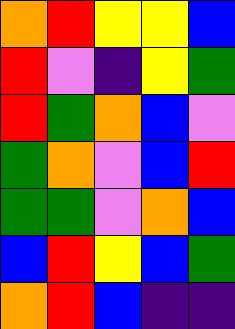[["orange", "red", "yellow", "yellow", "blue"], ["red", "violet", "indigo", "yellow", "green"], ["red", "green", "orange", "blue", "violet"], ["green", "orange", "violet", "blue", "red"], ["green", "green", "violet", "orange", "blue"], ["blue", "red", "yellow", "blue", "green"], ["orange", "red", "blue", "indigo", "indigo"]]